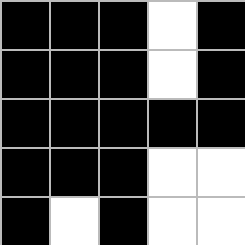[["black", "black", "black", "white", "black"], ["black", "black", "black", "white", "black"], ["black", "black", "black", "black", "black"], ["black", "black", "black", "white", "white"], ["black", "white", "black", "white", "white"]]